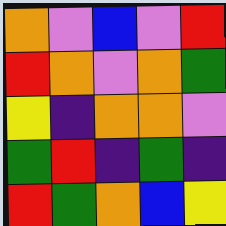[["orange", "violet", "blue", "violet", "red"], ["red", "orange", "violet", "orange", "green"], ["yellow", "indigo", "orange", "orange", "violet"], ["green", "red", "indigo", "green", "indigo"], ["red", "green", "orange", "blue", "yellow"]]